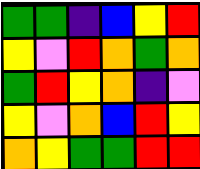[["green", "green", "indigo", "blue", "yellow", "red"], ["yellow", "violet", "red", "orange", "green", "orange"], ["green", "red", "yellow", "orange", "indigo", "violet"], ["yellow", "violet", "orange", "blue", "red", "yellow"], ["orange", "yellow", "green", "green", "red", "red"]]